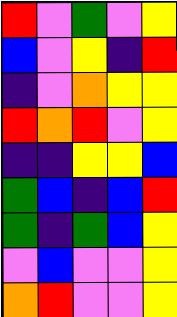[["red", "violet", "green", "violet", "yellow"], ["blue", "violet", "yellow", "indigo", "red"], ["indigo", "violet", "orange", "yellow", "yellow"], ["red", "orange", "red", "violet", "yellow"], ["indigo", "indigo", "yellow", "yellow", "blue"], ["green", "blue", "indigo", "blue", "red"], ["green", "indigo", "green", "blue", "yellow"], ["violet", "blue", "violet", "violet", "yellow"], ["orange", "red", "violet", "violet", "yellow"]]